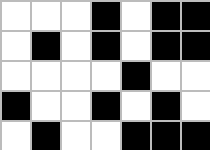[["white", "white", "white", "black", "white", "black", "black"], ["white", "black", "white", "black", "white", "black", "black"], ["white", "white", "white", "white", "black", "white", "white"], ["black", "white", "white", "black", "white", "black", "white"], ["white", "black", "white", "white", "black", "black", "black"]]